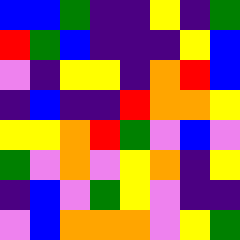[["blue", "blue", "green", "indigo", "indigo", "yellow", "indigo", "green"], ["red", "green", "blue", "indigo", "indigo", "indigo", "yellow", "blue"], ["violet", "indigo", "yellow", "yellow", "indigo", "orange", "red", "blue"], ["indigo", "blue", "indigo", "indigo", "red", "orange", "orange", "yellow"], ["yellow", "yellow", "orange", "red", "green", "violet", "blue", "violet"], ["green", "violet", "orange", "violet", "yellow", "orange", "indigo", "yellow"], ["indigo", "blue", "violet", "green", "yellow", "violet", "indigo", "indigo"], ["violet", "blue", "orange", "orange", "orange", "violet", "yellow", "green"]]